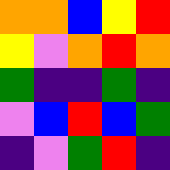[["orange", "orange", "blue", "yellow", "red"], ["yellow", "violet", "orange", "red", "orange"], ["green", "indigo", "indigo", "green", "indigo"], ["violet", "blue", "red", "blue", "green"], ["indigo", "violet", "green", "red", "indigo"]]